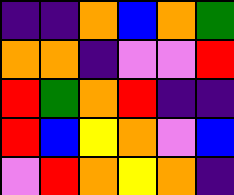[["indigo", "indigo", "orange", "blue", "orange", "green"], ["orange", "orange", "indigo", "violet", "violet", "red"], ["red", "green", "orange", "red", "indigo", "indigo"], ["red", "blue", "yellow", "orange", "violet", "blue"], ["violet", "red", "orange", "yellow", "orange", "indigo"]]